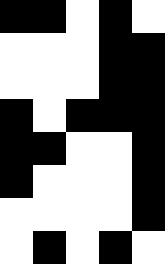[["black", "black", "white", "black", "white"], ["white", "white", "white", "black", "black"], ["white", "white", "white", "black", "black"], ["black", "white", "black", "black", "black"], ["black", "black", "white", "white", "black"], ["black", "white", "white", "white", "black"], ["white", "white", "white", "white", "black"], ["white", "black", "white", "black", "white"]]